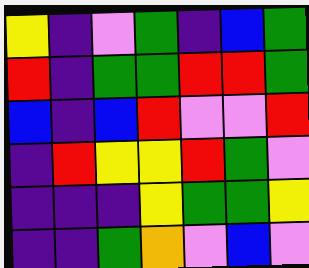[["yellow", "indigo", "violet", "green", "indigo", "blue", "green"], ["red", "indigo", "green", "green", "red", "red", "green"], ["blue", "indigo", "blue", "red", "violet", "violet", "red"], ["indigo", "red", "yellow", "yellow", "red", "green", "violet"], ["indigo", "indigo", "indigo", "yellow", "green", "green", "yellow"], ["indigo", "indigo", "green", "orange", "violet", "blue", "violet"]]